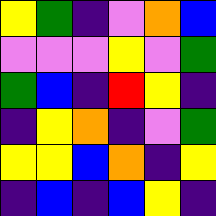[["yellow", "green", "indigo", "violet", "orange", "blue"], ["violet", "violet", "violet", "yellow", "violet", "green"], ["green", "blue", "indigo", "red", "yellow", "indigo"], ["indigo", "yellow", "orange", "indigo", "violet", "green"], ["yellow", "yellow", "blue", "orange", "indigo", "yellow"], ["indigo", "blue", "indigo", "blue", "yellow", "indigo"]]